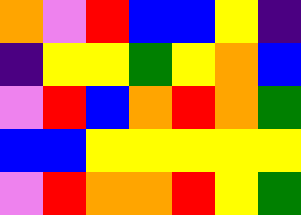[["orange", "violet", "red", "blue", "blue", "yellow", "indigo"], ["indigo", "yellow", "yellow", "green", "yellow", "orange", "blue"], ["violet", "red", "blue", "orange", "red", "orange", "green"], ["blue", "blue", "yellow", "yellow", "yellow", "yellow", "yellow"], ["violet", "red", "orange", "orange", "red", "yellow", "green"]]